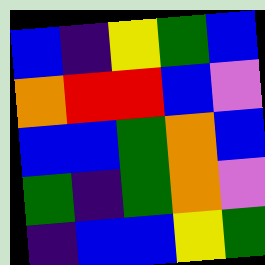[["blue", "indigo", "yellow", "green", "blue"], ["orange", "red", "red", "blue", "violet"], ["blue", "blue", "green", "orange", "blue"], ["green", "indigo", "green", "orange", "violet"], ["indigo", "blue", "blue", "yellow", "green"]]